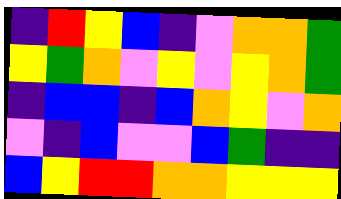[["indigo", "red", "yellow", "blue", "indigo", "violet", "orange", "orange", "green"], ["yellow", "green", "orange", "violet", "yellow", "violet", "yellow", "orange", "green"], ["indigo", "blue", "blue", "indigo", "blue", "orange", "yellow", "violet", "orange"], ["violet", "indigo", "blue", "violet", "violet", "blue", "green", "indigo", "indigo"], ["blue", "yellow", "red", "red", "orange", "orange", "yellow", "yellow", "yellow"]]